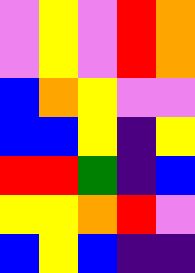[["violet", "yellow", "violet", "red", "orange"], ["violet", "yellow", "violet", "red", "orange"], ["blue", "orange", "yellow", "violet", "violet"], ["blue", "blue", "yellow", "indigo", "yellow"], ["red", "red", "green", "indigo", "blue"], ["yellow", "yellow", "orange", "red", "violet"], ["blue", "yellow", "blue", "indigo", "indigo"]]